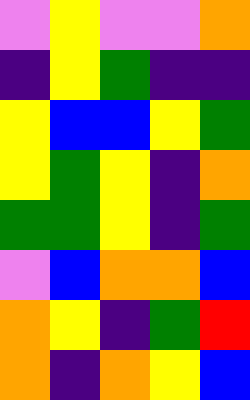[["violet", "yellow", "violet", "violet", "orange"], ["indigo", "yellow", "green", "indigo", "indigo"], ["yellow", "blue", "blue", "yellow", "green"], ["yellow", "green", "yellow", "indigo", "orange"], ["green", "green", "yellow", "indigo", "green"], ["violet", "blue", "orange", "orange", "blue"], ["orange", "yellow", "indigo", "green", "red"], ["orange", "indigo", "orange", "yellow", "blue"]]